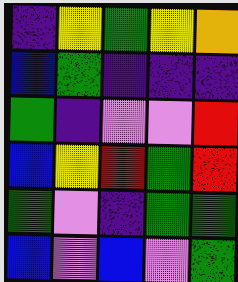[["indigo", "yellow", "green", "yellow", "orange"], ["blue", "green", "indigo", "indigo", "indigo"], ["green", "indigo", "violet", "violet", "red"], ["blue", "yellow", "red", "green", "red"], ["green", "violet", "indigo", "green", "green"], ["blue", "violet", "blue", "violet", "green"]]